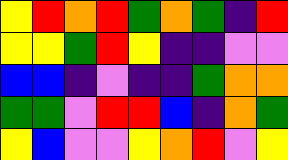[["yellow", "red", "orange", "red", "green", "orange", "green", "indigo", "red"], ["yellow", "yellow", "green", "red", "yellow", "indigo", "indigo", "violet", "violet"], ["blue", "blue", "indigo", "violet", "indigo", "indigo", "green", "orange", "orange"], ["green", "green", "violet", "red", "red", "blue", "indigo", "orange", "green"], ["yellow", "blue", "violet", "violet", "yellow", "orange", "red", "violet", "yellow"]]